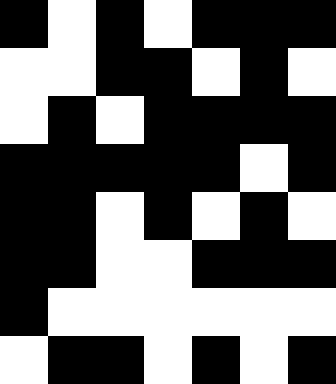[["black", "white", "black", "white", "black", "black", "black"], ["white", "white", "black", "black", "white", "black", "white"], ["white", "black", "white", "black", "black", "black", "black"], ["black", "black", "black", "black", "black", "white", "black"], ["black", "black", "white", "black", "white", "black", "white"], ["black", "black", "white", "white", "black", "black", "black"], ["black", "white", "white", "white", "white", "white", "white"], ["white", "black", "black", "white", "black", "white", "black"]]